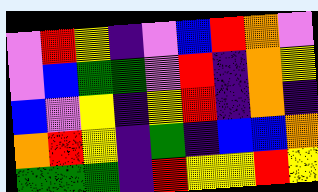[["violet", "red", "yellow", "indigo", "violet", "blue", "red", "orange", "violet"], ["violet", "blue", "green", "green", "violet", "red", "indigo", "orange", "yellow"], ["blue", "violet", "yellow", "indigo", "yellow", "red", "indigo", "orange", "indigo"], ["orange", "red", "yellow", "indigo", "green", "indigo", "blue", "blue", "orange"], ["green", "green", "green", "indigo", "red", "yellow", "yellow", "red", "yellow"]]